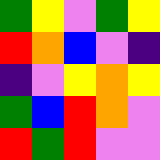[["green", "yellow", "violet", "green", "yellow"], ["red", "orange", "blue", "violet", "indigo"], ["indigo", "violet", "yellow", "orange", "yellow"], ["green", "blue", "red", "orange", "violet"], ["red", "green", "red", "violet", "violet"]]